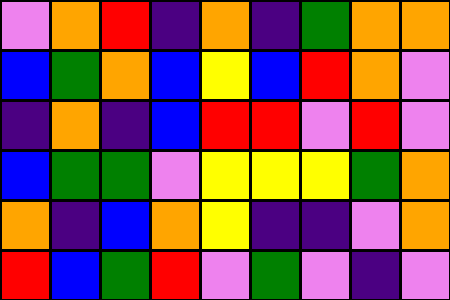[["violet", "orange", "red", "indigo", "orange", "indigo", "green", "orange", "orange"], ["blue", "green", "orange", "blue", "yellow", "blue", "red", "orange", "violet"], ["indigo", "orange", "indigo", "blue", "red", "red", "violet", "red", "violet"], ["blue", "green", "green", "violet", "yellow", "yellow", "yellow", "green", "orange"], ["orange", "indigo", "blue", "orange", "yellow", "indigo", "indigo", "violet", "orange"], ["red", "blue", "green", "red", "violet", "green", "violet", "indigo", "violet"]]